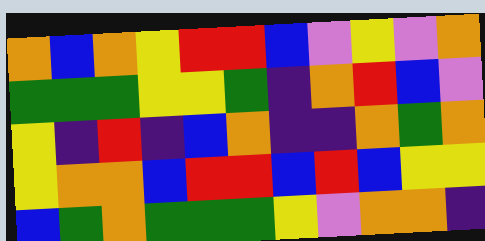[["orange", "blue", "orange", "yellow", "red", "red", "blue", "violet", "yellow", "violet", "orange"], ["green", "green", "green", "yellow", "yellow", "green", "indigo", "orange", "red", "blue", "violet"], ["yellow", "indigo", "red", "indigo", "blue", "orange", "indigo", "indigo", "orange", "green", "orange"], ["yellow", "orange", "orange", "blue", "red", "red", "blue", "red", "blue", "yellow", "yellow"], ["blue", "green", "orange", "green", "green", "green", "yellow", "violet", "orange", "orange", "indigo"]]